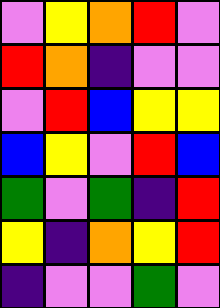[["violet", "yellow", "orange", "red", "violet"], ["red", "orange", "indigo", "violet", "violet"], ["violet", "red", "blue", "yellow", "yellow"], ["blue", "yellow", "violet", "red", "blue"], ["green", "violet", "green", "indigo", "red"], ["yellow", "indigo", "orange", "yellow", "red"], ["indigo", "violet", "violet", "green", "violet"]]